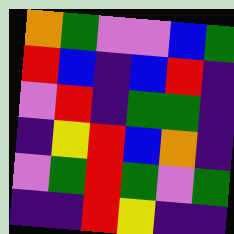[["orange", "green", "violet", "violet", "blue", "green"], ["red", "blue", "indigo", "blue", "red", "indigo"], ["violet", "red", "indigo", "green", "green", "indigo"], ["indigo", "yellow", "red", "blue", "orange", "indigo"], ["violet", "green", "red", "green", "violet", "green"], ["indigo", "indigo", "red", "yellow", "indigo", "indigo"]]